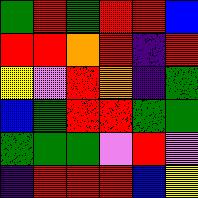[["green", "red", "green", "red", "red", "blue"], ["red", "red", "orange", "red", "indigo", "red"], ["yellow", "violet", "red", "orange", "indigo", "green"], ["blue", "green", "red", "red", "green", "green"], ["green", "green", "green", "violet", "red", "violet"], ["indigo", "red", "red", "red", "blue", "yellow"]]